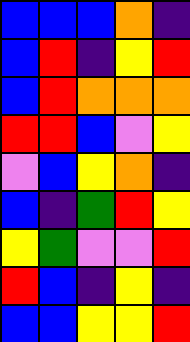[["blue", "blue", "blue", "orange", "indigo"], ["blue", "red", "indigo", "yellow", "red"], ["blue", "red", "orange", "orange", "orange"], ["red", "red", "blue", "violet", "yellow"], ["violet", "blue", "yellow", "orange", "indigo"], ["blue", "indigo", "green", "red", "yellow"], ["yellow", "green", "violet", "violet", "red"], ["red", "blue", "indigo", "yellow", "indigo"], ["blue", "blue", "yellow", "yellow", "red"]]